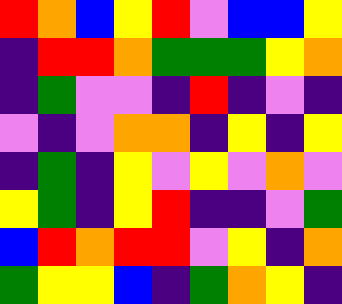[["red", "orange", "blue", "yellow", "red", "violet", "blue", "blue", "yellow"], ["indigo", "red", "red", "orange", "green", "green", "green", "yellow", "orange"], ["indigo", "green", "violet", "violet", "indigo", "red", "indigo", "violet", "indigo"], ["violet", "indigo", "violet", "orange", "orange", "indigo", "yellow", "indigo", "yellow"], ["indigo", "green", "indigo", "yellow", "violet", "yellow", "violet", "orange", "violet"], ["yellow", "green", "indigo", "yellow", "red", "indigo", "indigo", "violet", "green"], ["blue", "red", "orange", "red", "red", "violet", "yellow", "indigo", "orange"], ["green", "yellow", "yellow", "blue", "indigo", "green", "orange", "yellow", "indigo"]]